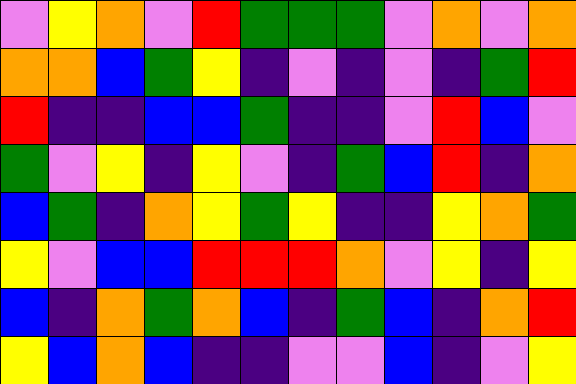[["violet", "yellow", "orange", "violet", "red", "green", "green", "green", "violet", "orange", "violet", "orange"], ["orange", "orange", "blue", "green", "yellow", "indigo", "violet", "indigo", "violet", "indigo", "green", "red"], ["red", "indigo", "indigo", "blue", "blue", "green", "indigo", "indigo", "violet", "red", "blue", "violet"], ["green", "violet", "yellow", "indigo", "yellow", "violet", "indigo", "green", "blue", "red", "indigo", "orange"], ["blue", "green", "indigo", "orange", "yellow", "green", "yellow", "indigo", "indigo", "yellow", "orange", "green"], ["yellow", "violet", "blue", "blue", "red", "red", "red", "orange", "violet", "yellow", "indigo", "yellow"], ["blue", "indigo", "orange", "green", "orange", "blue", "indigo", "green", "blue", "indigo", "orange", "red"], ["yellow", "blue", "orange", "blue", "indigo", "indigo", "violet", "violet", "blue", "indigo", "violet", "yellow"]]